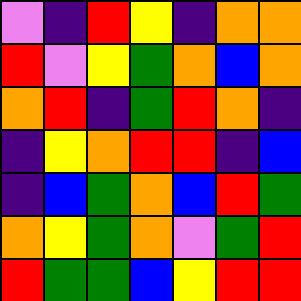[["violet", "indigo", "red", "yellow", "indigo", "orange", "orange"], ["red", "violet", "yellow", "green", "orange", "blue", "orange"], ["orange", "red", "indigo", "green", "red", "orange", "indigo"], ["indigo", "yellow", "orange", "red", "red", "indigo", "blue"], ["indigo", "blue", "green", "orange", "blue", "red", "green"], ["orange", "yellow", "green", "orange", "violet", "green", "red"], ["red", "green", "green", "blue", "yellow", "red", "red"]]